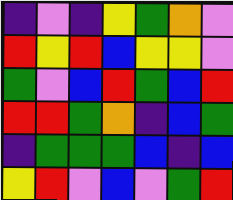[["indigo", "violet", "indigo", "yellow", "green", "orange", "violet"], ["red", "yellow", "red", "blue", "yellow", "yellow", "violet"], ["green", "violet", "blue", "red", "green", "blue", "red"], ["red", "red", "green", "orange", "indigo", "blue", "green"], ["indigo", "green", "green", "green", "blue", "indigo", "blue"], ["yellow", "red", "violet", "blue", "violet", "green", "red"]]